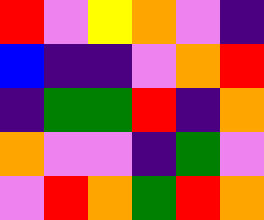[["red", "violet", "yellow", "orange", "violet", "indigo"], ["blue", "indigo", "indigo", "violet", "orange", "red"], ["indigo", "green", "green", "red", "indigo", "orange"], ["orange", "violet", "violet", "indigo", "green", "violet"], ["violet", "red", "orange", "green", "red", "orange"]]